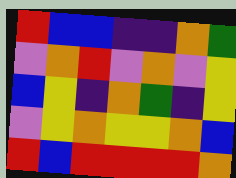[["red", "blue", "blue", "indigo", "indigo", "orange", "green"], ["violet", "orange", "red", "violet", "orange", "violet", "yellow"], ["blue", "yellow", "indigo", "orange", "green", "indigo", "yellow"], ["violet", "yellow", "orange", "yellow", "yellow", "orange", "blue"], ["red", "blue", "red", "red", "red", "red", "orange"]]